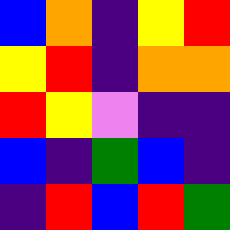[["blue", "orange", "indigo", "yellow", "red"], ["yellow", "red", "indigo", "orange", "orange"], ["red", "yellow", "violet", "indigo", "indigo"], ["blue", "indigo", "green", "blue", "indigo"], ["indigo", "red", "blue", "red", "green"]]